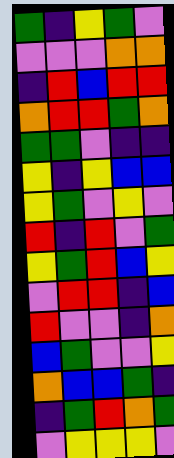[["green", "indigo", "yellow", "green", "violet"], ["violet", "violet", "violet", "orange", "orange"], ["indigo", "red", "blue", "red", "red"], ["orange", "red", "red", "green", "orange"], ["green", "green", "violet", "indigo", "indigo"], ["yellow", "indigo", "yellow", "blue", "blue"], ["yellow", "green", "violet", "yellow", "violet"], ["red", "indigo", "red", "violet", "green"], ["yellow", "green", "red", "blue", "yellow"], ["violet", "red", "red", "indigo", "blue"], ["red", "violet", "violet", "indigo", "orange"], ["blue", "green", "violet", "violet", "yellow"], ["orange", "blue", "blue", "green", "indigo"], ["indigo", "green", "red", "orange", "green"], ["violet", "yellow", "yellow", "yellow", "violet"]]